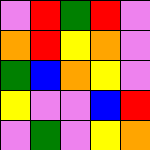[["violet", "red", "green", "red", "violet"], ["orange", "red", "yellow", "orange", "violet"], ["green", "blue", "orange", "yellow", "violet"], ["yellow", "violet", "violet", "blue", "red"], ["violet", "green", "violet", "yellow", "orange"]]